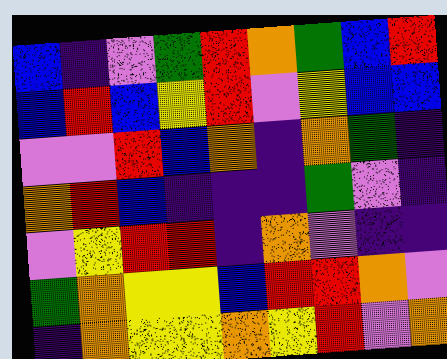[["blue", "indigo", "violet", "green", "red", "orange", "green", "blue", "red"], ["blue", "red", "blue", "yellow", "red", "violet", "yellow", "blue", "blue"], ["violet", "violet", "red", "blue", "orange", "indigo", "orange", "green", "indigo"], ["orange", "red", "blue", "indigo", "indigo", "indigo", "green", "violet", "indigo"], ["violet", "yellow", "red", "red", "indigo", "orange", "violet", "indigo", "indigo"], ["green", "orange", "yellow", "yellow", "blue", "red", "red", "orange", "violet"], ["indigo", "orange", "yellow", "yellow", "orange", "yellow", "red", "violet", "orange"]]